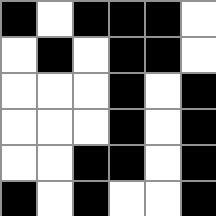[["black", "white", "black", "black", "black", "white"], ["white", "black", "white", "black", "black", "white"], ["white", "white", "white", "black", "white", "black"], ["white", "white", "white", "black", "white", "black"], ["white", "white", "black", "black", "white", "black"], ["black", "white", "black", "white", "white", "black"]]